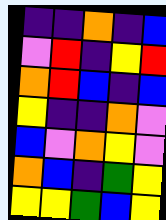[["indigo", "indigo", "orange", "indigo", "blue"], ["violet", "red", "indigo", "yellow", "red"], ["orange", "red", "blue", "indigo", "blue"], ["yellow", "indigo", "indigo", "orange", "violet"], ["blue", "violet", "orange", "yellow", "violet"], ["orange", "blue", "indigo", "green", "yellow"], ["yellow", "yellow", "green", "blue", "yellow"]]